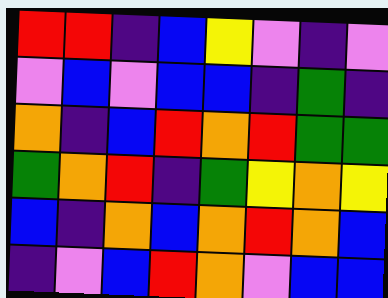[["red", "red", "indigo", "blue", "yellow", "violet", "indigo", "violet"], ["violet", "blue", "violet", "blue", "blue", "indigo", "green", "indigo"], ["orange", "indigo", "blue", "red", "orange", "red", "green", "green"], ["green", "orange", "red", "indigo", "green", "yellow", "orange", "yellow"], ["blue", "indigo", "orange", "blue", "orange", "red", "orange", "blue"], ["indigo", "violet", "blue", "red", "orange", "violet", "blue", "blue"]]